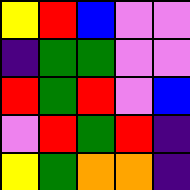[["yellow", "red", "blue", "violet", "violet"], ["indigo", "green", "green", "violet", "violet"], ["red", "green", "red", "violet", "blue"], ["violet", "red", "green", "red", "indigo"], ["yellow", "green", "orange", "orange", "indigo"]]